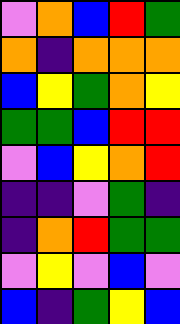[["violet", "orange", "blue", "red", "green"], ["orange", "indigo", "orange", "orange", "orange"], ["blue", "yellow", "green", "orange", "yellow"], ["green", "green", "blue", "red", "red"], ["violet", "blue", "yellow", "orange", "red"], ["indigo", "indigo", "violet", "green", "indigo"], ["indigo", "orange", "red", "green", "green"], ["violet", "yellow", "violet", "blue", "violet"], ["blue", "indigo", "green", "yellow", "blue"]]